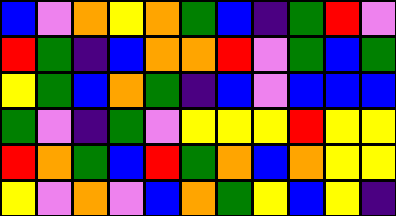[["blue", "violet", "orange", "yellow", "orange", "green", "blue", "indigo", "green", "red", "violet"], ["red", "green", "indigo", "blue", "orange", "orange", "red", "violet", "green", "blue", "green"], ["yellow", "green", "blue", "orange", "green", "indigo", "blue", "violet", "blue", "blue", "blue"], ["green", "violet", "indigo", "green", "violet", "yellow", "yellow", "yellow", "red", "yellow", "yellow"], ["red", "orange", "green", "blue", "red", "green", "orange", "blue", "orange", "yellow", "yellow"], ["yellow", "violet", "orange", "violet", "blue", "orange", "green", "yellow", "blue", "yellow", "indigo"]]